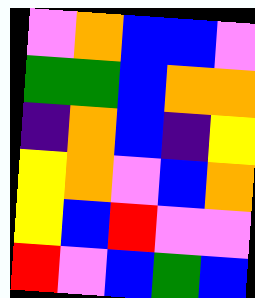[["violet", "orange", "blue", "blue", "violet"], ["green", "green", "blue", "orange", "orange"], ["indigo", "orange", "blue", "indigo", "yellow"], ["yellow", "orange", "violet", "blue", "orange"], ["yellow", "blue", "red", "violet", "violet"], ["red", "violet", "blue", "green", "blue"]]